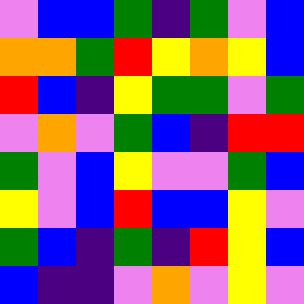[["violet", "blue", "blue", "green", "indigo", "green", "violet", "blue"], ["orange", "orange", "green", "red", "yellow", "orange", "yellow", "blue"], ["red", "blue", "indigo", "yellow", "green", "green", "violet", "green"], ["violet", "orange", "violet", "green", "blue", "indigo", "red", "red"], ["green", "violet", "blue", "yellow", "violet", "violet", "green", "blue"], ["yellow", "violet", "blue", "red", "blue", "blue", "yellow", "violet"], ["green", "blue", "indigo", "green", "indigo", "red", "yellow", "blue"], ["blue", "indigo", "indigo", "violet", "orange", "violet", "yellow", "violet"]]